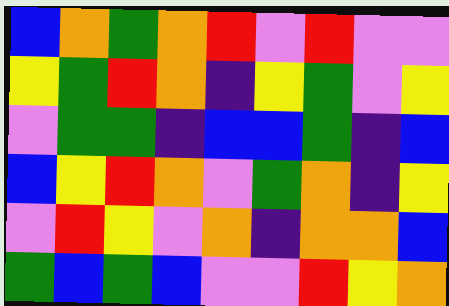[["blue", "orange", "green", "orange", "red", "violet", "red", "violet", "violet"], ["yellow", "green", "red", "orange", "indigo", "yellow", "green", "violet", "yellow"], ["violet", "green", "green", "indigo", "blue", "blue", "green", "indigo", "blue"], ["blue", "yellow", "red", "orange", "violet", "green", "orange", "indigo", "yellow"], ["violet", "red", "yellow", "violet", "orange", "indigo", "orange", "orange", "blue"], ["green", "blue", "green", "blue", "violet", "violet", "red", "yellow", "orange"]]